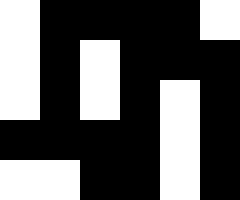[["white", "black", "black", "black", "black", "white"], ["white", "black", "white", "black", "black", "black"], ["white", "black", "white", "black", "white", "black"], ["black", "black", "black", "black", "white", "black"], ["white", "white", "black", "black", "white", "black"]]